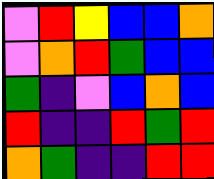[["violet", "red", "yellow", "blue", "blue", "orange"], ["violet", "orange", "red", "green", "blue", "blue"], ["green", "indigo", "violet", "blue", "orange", "blue"], ["red", "indigo", "indigo", "red", "green", "red"], ["orange", "green", "indigo", "indigo", "red", "red"]]